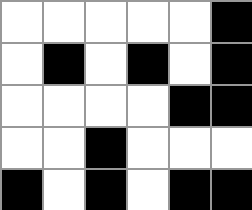[["white", "white", "white", "white", "white", "black"], ["white", "black", "white", "black", "white", "black"], ["white", "white", "white", "white", "black", "black"], ["white", "white", "black", "white", "white", "white"], ["black", "white", "black", "white", "black", "black"]]